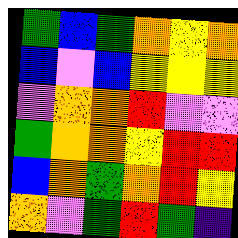[["green", "blue", "green", "orange", "yellow", "orange"], ["blue", "violet", "blue", "yellow", "yellow", "yellow"], ["violet", "orange", "orange", "red", "violet", "violet"], ["green", "orange", "orange", "yellow", "red", "red"], ["blue", "orange", "green", "orange", "red", "yellow"], ["orange", "violet", "green", "red", "green", "indigo"]]